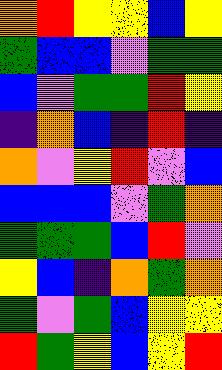[["orange", "red", "yellow", "yellow", "blue", "yellow"], ["green", "blue", "blue", "violet", "green", "green"], ["blue", "violet", "green", "green", "red", "yellow"], ["indigo", "orange", "blue", "indigo", "red", "indigo"], ["orange", "violet", "yellow", "red", "violet", "blue"], ["blue", "blue", "blue", "violet", "green", "orange"], ["green", "green", "green", "blue", "red", "violet"], ["yellow", "blue", "indigo", "orange", "green", "orange"], ["green", "violet", "green", "blue", "yellow", "yellow"], ["red", "green", "yellow", "blue", "yellow", "red"]]